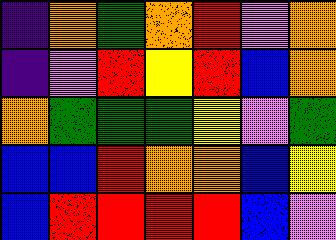[["indigo", "orange", "green", "orange", "red", "violet", "orange"], ["indigo", "violet", "red", "yellow", "red", "blue", "orange"], ["orange", "green", "green", "green", "yellow", "violet", "green"], ["blue", "blue", "red", "orange", "orange", "blue", "yellow"], ["blue", "red", "red", "red", "red", "blue", "violet"]]